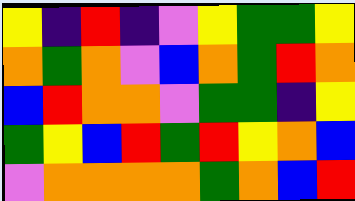[["yellow", "indigo", "red", "indigo", "violet", "yellow", "green", "green", "yellow"], ["orange", "green", "orange", "violet", "blue", "orange", "green", "red", "orange"], ["blue", "red", "orange", "orange", "violet", "green", "green", "indigo", "yellow"], ["green", "yellow", "blue", "red", "green", "red", "yellow", "orange", "blue"], ["violet", "orange", "orange", "orange", "orange", "green", "orange", "blue", "red"]]